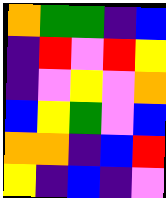[["orange", "green", "green", "indigo", "blue"], ["indigo", "red", "violet", "red", "yellow"], ["indigo", "violet", "yellow", "violet", "orange"], ["blue", "yellow", "green", "violet", "blue"], ["orange", "orange", "indigo", "blue", "red"], ["yellow", "indigo", "blue", "indigo", "violet"]]